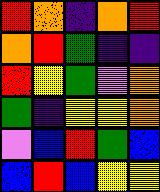[["red", "orange", "indigo", "orange", "red"], ["orange", "red", "green", "indigo", "indigo"], ["red", "yellow", "green", "violet", "orange"], ["green", "indigo", "yellow", "yellow", "orange"], ["violet", "blue", "red", "green", "blue"], ["blue", "red", "blue", "yellow", "yellow"]]